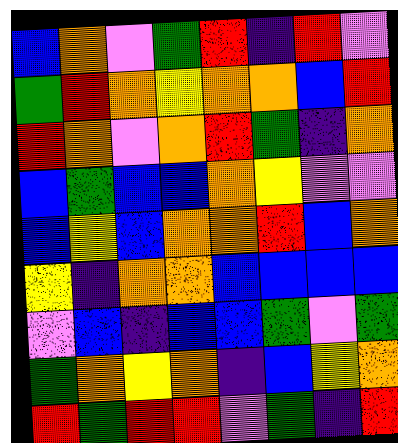[["blue", "orange", "violet", "green", "red", "indigo", "red", "violet"], ["green", "red", "orange", "yellow", "orange", "orange", "blue", "red"], ["red", "orange", "violet", "orange", "red", "green", "indigo", "orange"], ["blue", "green", "blue", "blue", "orange", "yellow", "violet", "violet"], ["blue", "yellow", "blue", "orange", "orange", "red", "blue", "orange"], ["yellow", "indigo", "orange", "orange", "blue", "blue", "blue", "blue"], ["violet", "blue", "indigo", "blue", "blue", "green", "violet", "green"], ["green", "orange", "yellow", "orange", "indigo", "blue", "yellow", "orange"], ["red", "green", "red", "red", "violet", "green", "indigo", "red"]]